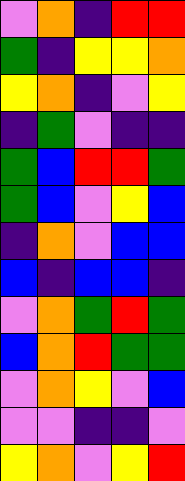[["violet", "orange", "indigo", "red", "red"], ["green", "indigo", "yellow", "yellow", "orange"], ["yellow", "orange", "indigo", "violet", "yellow"], ["indigo", "green", "violet", "indigo", "indigo"], ["green", "blue", "red", "red", "green"], ["green", "blue", "violet", "yellow", "blue"], ["indigo", "orange", "violet", "blue", "blue"], ["blue", "indigo", "blue", "blue", "indigo"], ["violet", "orange", "green", "red", "green"], ["blue", "orange", "red", "green", "green"], ["violet", "orange", "yellow", "violet", "blue"], ["violet", "violet", "indigo", "indigo", "violet"], ["yellow", "orange", "violet", "yellow", "red"]]